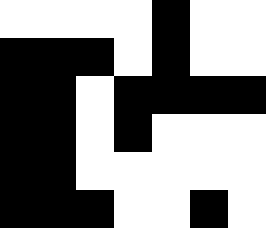[["white", "white", "white", "white", "black", "white", "white"], ["black", "black", "black", "white", "black", "white", "white"], ["black", "black", "white", "black", "black", "black", "black"], ["black", "black", "white", "black", "white", "white", "white"], ["black", "black", "white", "white", "white", "white", "white"], ["black", "black", "black", "white", "white", "black", "white"]]